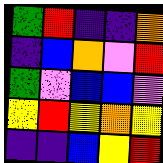[["green", "red", "indigo", "indigo", "orange"], ["indigo", "blue", "orange", "violet", "red"], ["green", "violet", "blue", "blue", "violet"], ["yellow", "red", "yellow", "orange", "yellow"], ["indigo", "indigo", "blue", "yellow", "red"]]